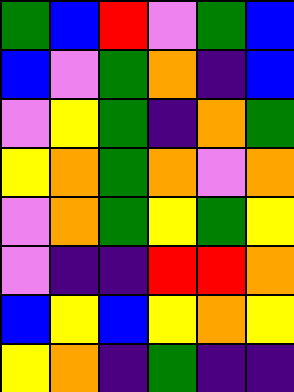[["green", "blue", "red", "violet", "green", "blue"], ["blue", "violet", "green", "orange", "indigo", "blue"], ["violet", "yellow", "green", "indigo", "orange", "green"], ["yellow", "orange", "green", "orange", "violet", "orange"], ["violet", "orange", "green", "yellow", "green", "yellow"], ["violet", "indigo", "indigo", "red", "red", "orange"], ["blue", "yellow", "blue", "yellow", "orange", "yellow"], ["yellow", "orange", "indigo", "green", "indigo", "indigo"]]